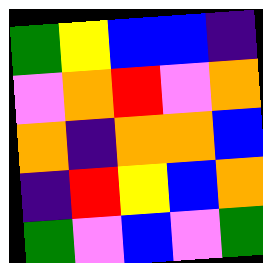[["green", "yellow", "blue", "blue", "indigo"], ["violet", "orange", "red", "violet", "orange"], ["orange", "indigo", "orange", "orange", "blue"], ["indigo", "red", "yellow", "blue", "orange"], ["green", "violet", "blue", "violet", "green"]]